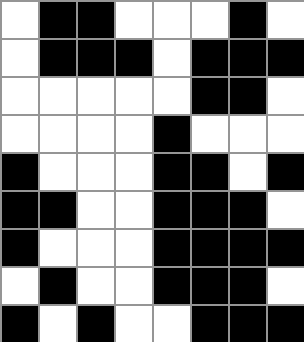[["white", "black", "black", "white", "white", "white", "black", "white"], ["white", "black", "black", "black", "white", "black", "black", "black"], ["white", "white", "white", "white", "white", "black", "black", "white"], ["white", "white", "white", "white", "black", "white", "white", "white"], ["black", "white", "white", "white", "black", "black", "white", "black"], ["black", "black", "white", "white", "black", "black", "black", "white"], ["black", "white", "white", "white", "black", "black", "black", "black"], ["white", "black", "white", "white", "black", "black", "black", "white"], ["black", "white", "black", "white", "white", "black", "black", "black"]]